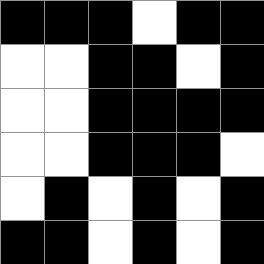[["black", "black", "black", "white", "black", "black"], ["white", "white", "black", "black", "white", "black"], ["white", "white", "black", "black", "black", "black"], ["white", "white", "black", "black", "black", "white"], ["white", "black", "white", "black", "white", "black"], ["black", "black", "white", "black", "white", "black"]]